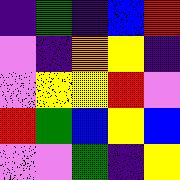[["indigo", "green", "indigo", "blue", "red"], ["violet", "indigo", "orange", "yellow", "indigo"], ["violet", "yellow", "yellow", "red", "violet"], ["red", "green", "blue", "yellow", "blue"], ["violet", "violet", "green", "indigo", "yellow"]]